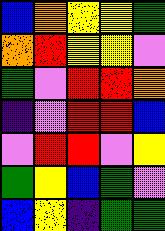[["blue", "orange", "yellow", "yellow", "green"], ["orange", "red", "yellow", "yellow", "violet"], ["green", "violet", "red", "red", "orange"], ["indigo", "violet", "red", "red", "blue"], ["violet", "red", "red", "violet", "yellow"], ["green", "yellow", "blue", "green", "violet"], ["blue", "yellow", "indigo", "green", "green"]]